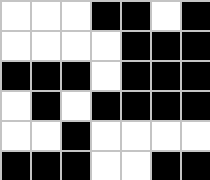[["white", "white", "white", "black", "black", "white", "black"], ["white", "white", "white", "white", "black", "black", "black"], ["black", "black", "black", "white", "black", "black", "black"], ["white", "black", "white", "black", "black", "black", "black"], ["white", "white", "black", "white", "white", "white", "white"], ["black", "black", "black", "white", "white", "black", "black"]]